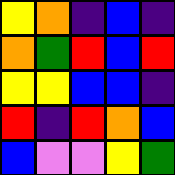[["yellow", "orange", "indigo", "blue", "indigo"], ["orange", "green", "red", "blue", "red"], ["yellow", "yellow", "blue", "blue", "indigo"], ["red", "indigo", "red", "orange", "blue"], ["blue", "violet", "violet", "yellow", "green"]]